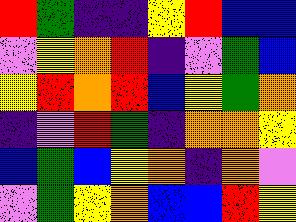[["red", "green", "indigo", "indigo", "yellow", "red", "blue", "blue"], ["violet", "yellow", "orange", "red", "indigo", "violet", "green", "blue"], ["yellow", "red", "orange", "red", "blue", "yellow", "green", "orange"], ["indigo", "violet", "red", "green", "indigo", "orange", "orange", "yellow"], ["blue", "green", "blue", "yellow", "orange", "indigo", "orange", "violet"], ["violet", "green", "yellow", "orange", "blue", "blue", "red", "yellow"]]